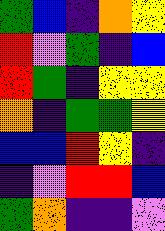[["green", "blue", "indigo", "orange", "yellow"], ["red", "violet", "green", "indigo", "blue"], ["red", "green", "indigo", "yellow", "yellow"], ["orange", "indigo", "green", "green", "yellow"], ["blue", "blue", "red", "yellow", "indigo"], ["indigo", "violet", "red", "red", "blue"], ["green", "orange", "indigo", "indigo", "violet"]]